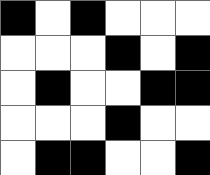[["black", "white", "black", "white", "white", "white"], ["white", "white", "white", "black", "white", "black"], ["white", "black", "white", "white", "black", "black"], ["white", "white", "white", "black", "white", "white"], ["white", "black", "black", "white", "white", "black"]]